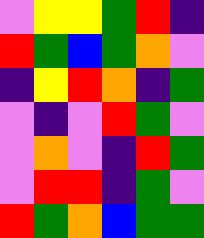[["violet", "yellow", "yellow", "green", "red", "indigo"], ["red", "green", "blue", "green", "orange", "violet"], ["indigo", "yellow", "red", "orange", "indigo", "green"], ["violet", "indigo", "violet", "red", "green", "violet"], ["violet", "orange", "violet", "indigo", "red", "green"], ["violet", "red", "red", "indigo", "green", "violet"], ["red", "green", "orange", "blue", "green", "green"]]